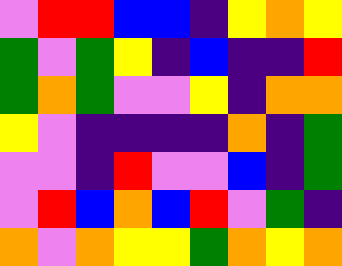[["violet", "red", "red", "blue", "blue", "indigo", "yellow", "orange", "yellow"], ["green", "violet", "green", "yellow", "indigo", "blue", "indigo", "indigo", "red"], ["green", "orange", "green", "violet", "violet", "yellow", "indigo", "orange", "orange"], ["yellow", "violet", "indigo", "indigo", "indigo", "indigo", "orange", "indigo", "green"], ["violet", "violet", "indigo", "red", "violet", "violet", "blue", "indigo", "green"], ["violet", "red", "blue", "orange", "blue", "red", "violet", "green", "indigo"], ["orange", "violet", "orange", "yellow", "yellow", "green", "orange", "yellow", "orange"]]